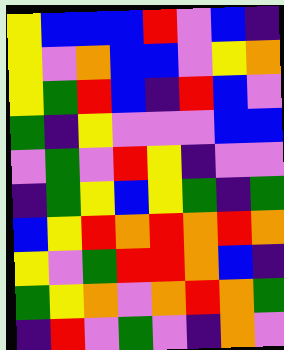[["yellow", "blue", "blue", "blue", "red", "violet", "blue", "indigo"], ["yellow", "violet", "orange", "blue", "blue", "violet", "yellow", "orange"], ["yellow", "green", "red", "blue", "indigo", "red", "blue", "violet"], ["green", "indigo", "yellow", "violet", "violet", "violet", "blue", "blue"], ["violet", "green", "violet", "red", "yellow", "indigo", "violet", "violet"], ["indigo", "green", "yellow", "blue", "yellow", "green", "indigo", "green"], ["blue", "yellow", "red", "orange", "red", "orange", "red", "orange"], ["yellow", "violet", "green", "red", "red", "orange", "blue", "indigo"], ["green", "yellow", "orange", "violet", "orange", "red", "orange", "green"], ["indigo", "red", "violet", "green", "violet", "indigo", "orange", "violet"]]